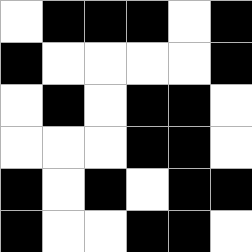[["white", "black", "black", "black", "white", "black"], ["black", "white", "white", "white", "white", "black"], ["white", "black", "white", "black", "black", "white"], ["white", "white", "white", "black", "black", "white"], ["black", "white", "black", "white", "black", "black"], ["black", "white", "white", "black", "black", "white"]]